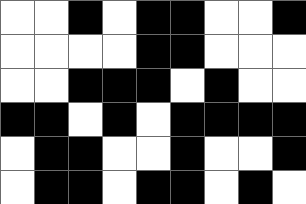[["white", "white", "black", "white", "black", "black", "white", "white", "black"], ["white", "white", "white", "white", "black", "black", "white", "white", "white"], ["white", "white", "black", "black", "black", "white", "black", "white", "white"], ["black", "black", "white", "black", "white", "black", "black", "black", "black"], ["white", "black", "black", "white", "white", "black", "white", "white", "black"], ["white", "black", "black", "white", "black", "black", "white", "black", "white"]]